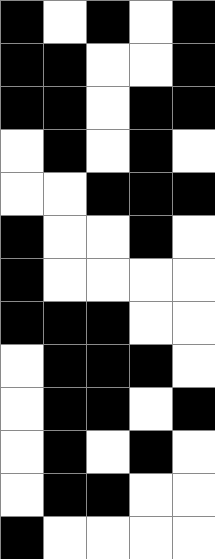[["black", "white", "black", "white", "black"], ["black", "black", "white", "white", "black"], ["black", "black", "white", "black", "black"], ["white", "black", "white", "black", "white"], ["white", "white", "black", "black", "black"], ["black", "white", "white", "black", "white"], ["black", "white", "white", "white", "white"], ["black", "black", "black", "white", "white"], ["white", "black", "black", "black", "white"], ["white", "black", "black", "white", "black"], ["white", "black", "white", "black", "white"], ["white", "black", "black", "white", "white"], ["black", "white", "white", "white", "white"]]